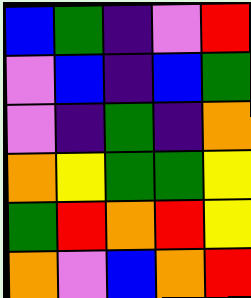[["blue", "green", "indigo", "violet", "red"], ["violet", "blue", "indigo", "blue", "green"], ["violet", "indigo", "green", "indigo", "orange"], ["orange", "yellow", "green", "green", "yellow"], ["green", "red", "orange", "red", "yellow"], ["orange", "violet", "blue", "orange", "red"]]